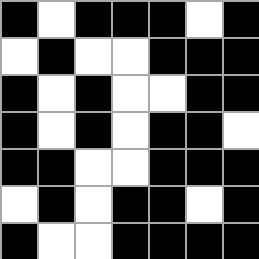[["black", "white", "black", "black", "black", "white", "black"], ["white", "black", "white", "white", "black", "black", "black"], ["black", "white", "black", "white", "white", "black", "black"], ["black", "white", "black", "white", "black", "black", "white"], ["black", "black", "white", "white", "black", "black", "black"], ["white", "black", "white", "black", "black", "white", "black"], ["black", "white", "white", "black", "black", "black", "black"]]